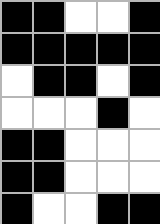[["black", "black", "white", "white", "black"], ["black", "black", "black", "black", "black"], ["white", "black", "black", "white", "black"], ["white", "white", "white", "black", "white"], ["black", "black", "white", "white", "white"], ["black", "black", "white", "white", "white"], ["black", "white", "white", "black", "black"]]